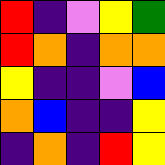[["red", "indigo", "violet", "yellow", "green"], ["red", "orange", "indigo", "orange", "orange"], ["yellow", "indigo", "indigo", "violet", "blue"], ["orange", "blue", "indigo", "indigo", "yellow"], ["indigo", "orange", "indigo", "red", "yellow"]]